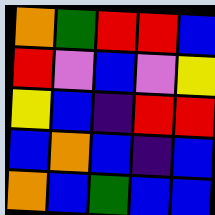[["orange", "green", "red", "red", "blue"], ["red", "violet", "blue", "violet", "yellow"], ["yellow", "blue", "indigo", "red", "red"], ["blue", "orange", "blue", "indigo", "blue"], ["orange", "blue", "green", "blue", "blue"]]